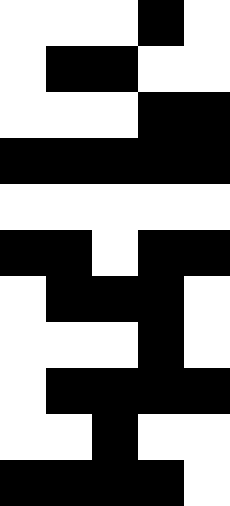[["white", "white", "white", "black", "white"], ["white", "black", "black", "white", "white"], ["white", "white", "white", "black", "black"], ["black", "black", "black", "black", "black"], ["white", "white", "white", "white", "white"], ["black", "black", "white", "black", "black"], ["white", "black", "black", "black", "white"], ["white", "white", "white", "black", "white"], ["white", "black", "black", "black", "black"], ["white", "white", "black", "white", "white"], ["black", "black", "black", "black", "white"]]